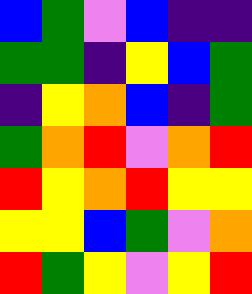[["blue", "green", "violet", "blue", "indigo", "indigo"], ["green", "green", "indigo", "yellow", "blue", "green"], ["indigo", "yellow", "orange", "blue", "indigo", "green"], ["green", "orange", "red", "violet", "orange", "red"], ["red", "yellow", "orange", "red", "yellow", "yellow"], ["yellow", "yellow", "blue", "green", "violet", "orange"], ["red", "green", "yellow", "violet", "yellow", "red"]]